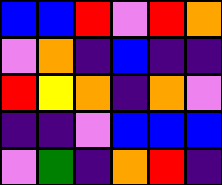[["blue", "blue", "red", "violet", "red", "orange"], ["violet", "orange", "indigo", "blue", "indigo", "indigo"], ["red", "yellow", "orange", "indigo", "orange", "violet"], ["indigo", "indigo", "violet", "blue", "blue", "blue"], ["violet", "green", "indigo", "orange", "red", "indigo"]]